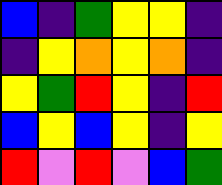[["blue", "indigo", "green", "yellow", "yellow", "indigo"], ["indigo", "yellow", "orange", "yellow", "orange", "indigo"], ["yellow", "green", "red", "yellow", "indigo", "red"], ["blue", "yellow", "blue", "yellow", "indigo", "yellow"], ["red", "violet", "red", "violet", "blue", "green"]]